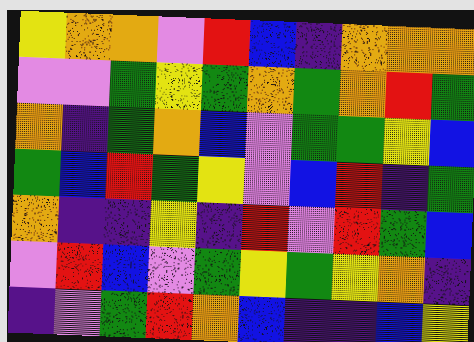[["yellow", "orange", "orange", "violet", "red", "blue", "indigo", "orange", "orange", "orange"], ["violet", "violet", "green", "yellow", "green", "orange", "green", "orange", "red", "green"], ["orange", "indigo", "green", "orange", "blue", "violet", "green", "green", "yellow", "blue"], ["green", "blue", "red", "green", "yellow", "violet", "blue", "red", "indigo", "green"], ["orange", "indigo", "indigo", "yellow", "indigo", "red", "violet", "red", "green", "blue"], ["violet", "red", "blue", "violet", "green", "yellow", "green", "yellow", "orange", "indigo"], ["indigo", "violet", "green", "red", "orange", "blue", "indigo", "indigo", "blue", "yellow"]]